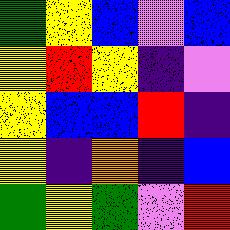[["green", "yellow", "blue", "violet", "blue"], ["yellow", "red", "yellow", "indigo", "violet"], ["yellow", "blue", "blue", "red", "indigo"], ["yellow", "indigo", "orange", "indigo", "blue"], ["green", "yellow", "green", "violet", "red"]]